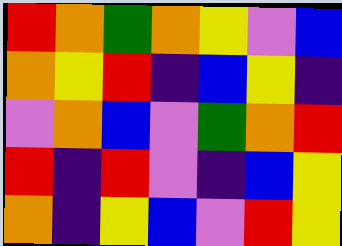[["red", "orange", "green", "orange", "yellow", "violet", "blue"], ["orange", "yellow", "red", "indigo", "blue", "yellow", "indigo"], ["violet", "orange", "blue", "violet", "green", "orange", "red"], ["red", "indigo", "red", "violet", "indigo", "blue", "yellow"], ["orange", "indigo", "yellow", "blue", "violet", "red", "yellow"]]